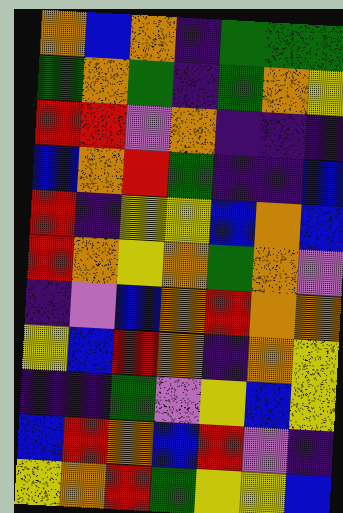[["orange", "blue", "orange", "indigo", "green", "green", "green"], ["green", "orange", "green", "indigo", "green", "orange", "yellow"], ["red", "red", "violet", "orange", "indigo", "indigo", "indigo"], ["blue", "orange", "red", "green", "indigo", "indigo", "blue"], ["red", "indigo", "yellow", "yellow", "blue", "orange", "blue"], ["red", "orange", "yellow", "orange", "green", "orange", "violet"], ["indigo", "violet", "blue", "orange", "red", "orange", "orange"], ["yellow", "blue", "red", "orange", "indigo", "orange", "yellow"], ["indigo", "indigo", "green", "violet", "yellow", "blue", "yellow"], ["blue", "red", "orange", "blue", "red", "violet", "indigo"], ["yellow", "orange", "red", "green", "yellow", "yellow", "blue"]]